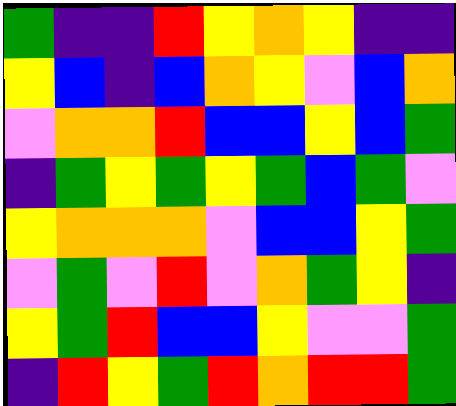[["green", "indigo", "indigo", "red", "yellow", "orange", "yellow", "indigo", "indigo"], ["yellow", "blue", "indigo", "blue", "orange", "yellow", "violet", "blue", "orange"], ["violet", "orange", "orange", "red", "blue", "blue", "yellow", "blue", "green"], ["indigo", "green", "yellow", "green", "yellow", "green", "blue", "green", "violet"], ["yellow", "orange", "orange", "orange", "violet", "blue", "blue", "yellow", "green"], ["violet", "green", "violet", "red", "violet", "orange", "green", "yellow", "indigo"], ["yellow", "green", "red", "blue", "blue", "yellow", "violet", "violet", "green"], ["indigo", "red", "yellow", "green", "red", "orange", "red", "red", "green"]]